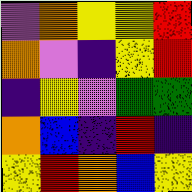[["violet", "orange", "yellow", "yellow", "red"], ["orange", "violet", "indigo", "yellow", "red"], ["indigo", "yellow", "violet", "green", "green"], ["orange", "blue", "indigo", "red", "indigo"], ["yellow", "red", "orange", "blue", "yellow"]]